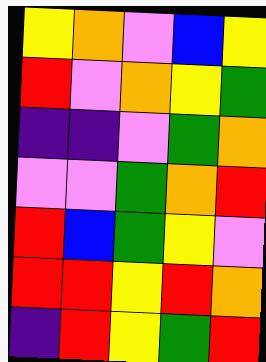[["yellow", "orange", "violet", "blue", "yellow"], ["red", "violet", "orange", "yellow", "green"], ["indigo", "indigo", "violet", "green", "orange"], ["violet", "violet", "green", "orange", "red"], ["red", "blue", "green", "yellow", "violet"], ["red", "red", "yellow", "red", "orange"], ["indigo", "red", "yellow", "green", "red"]]